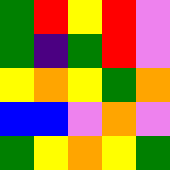[["green", "red", "yellow", "red", "violet"], ["green", "indigo", "green", "red", "violet"], ["yellow", "orange", "yellow", "green", "orange"], ["blue", "blue", "violet", "orange", "violet"], ["green", "yellow", "orange", "yellow", "green"]]